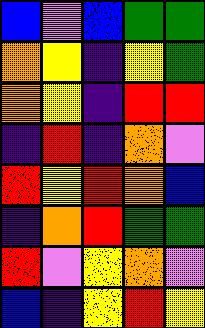[["blue", "violet", "blue", "green", "green"], ["orange", "yellow", "indigo", "yellow", "green"], ["orange", "yellow", "indigo", "red", "red"], ["indigo", "red", "indigo", "orange", "violet"], ["red", "yellow", "red", "orange", "blue"], ["indigo", "orange", "red", "green", "green"], ["red", "violet", "yellow", "orange", "violet"], ["blue", "indigo", "yellow", "red", "yellow"]]